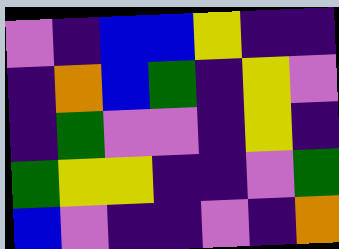[["violet", "indigo", "blue", "blue", "yellow", "indigo", "indigo"], ["indigo", "orange", "blue", "green", "indigo", "yellow", "violet"], ["indigo", "green", "violet", "violet", "indigo", "yellow", "indigo"], ["green", "yellow", "yellow", "indigo", "indigo", "violet", "green"], ["blue", "violet", "indigo", "indigo", "violet", "indigo", "orange"]]